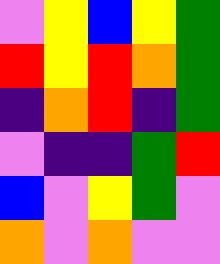[["violet", "yellow", "blue", "yellow", "green"], ["red", "yellow", "red", "orange", "green"], ["indigo", "orange", "red", "indigo", "green"], ["violet", "indigo", "indigo", "green", "red"], ["blue", "violet", "yellow", "green", "violet"], ["orange", "violet", "orange", "violet", "violet"]]